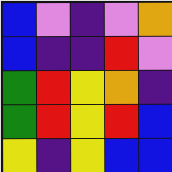[["blue", "violet", "indigo", "violet", "orange"], ["blue", "indigo", "indigo", "red", "violet"], ["green", "red", "yellow", "orange", "indigo"], ["green", "red", "yellow", "red", "blue"], ["yellow", "indigo", "yellow", "blue", "blue"]]